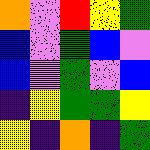[["orange", "violet", "red", "yellow", "green"], ["blue", "violet", "green", "blue", "violet"], ["blue", "violet", "green", "violet", "blue"], ["indigo", "yellow", "green", "green", "yellow"], ["yellow", "indigo", "orange", "indigo", "green"]]